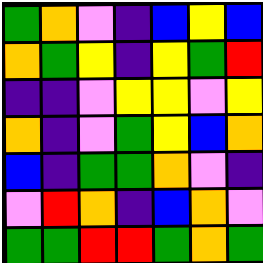[["green", "orange", "violet", "indigo", "blue", "yellow", "blue"], ["orange", "green", "yellow", "indigo", "yellow", "green", "red"], ["indigo", "indigo", "violet", "yellow", "yellow", "violet", "yellow"], ["orange", "indigo", "violet", "green", "yellow", "blue", "orange"], ["blue", "indigo", "green", "green", "orange", "violet", "indigo"], ["violet", "red", "orange", "indigo", "blue", "orange", "violet"], ["green", "green", "red", "red", "green", "orange", "green"]]